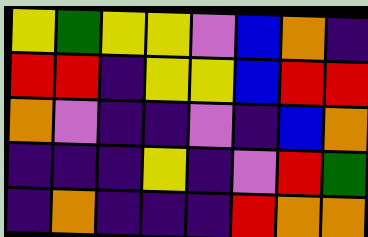[["yellow", "green", "yellow", "yellow", "violet", "blue", "orange", "indigo"], ["red", "red", "indigo", "yellow", "yellow", "blue", "red", "red"], ["orange", "violet", "indigo", "indigo", "violet", "indigo", "blue", "orange"], ["indigo", "indigo", "indigo", "yellow", "indigo", "violet", "red", "green"], ["indigo", "orange", "indigo", "indigo", "indigo", "red", "orange", "orange"]]